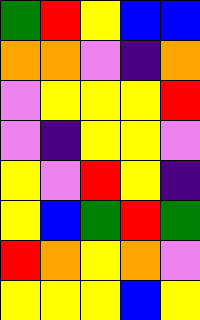[["green", "red", "yellow", "blue", "blue"], ["orange", "orange", "violet", "indigo", "orange"], ["violet", "yellow", "yellow", "yellow", "red"], ["violet", "indigo", "yellow", "yellow", "violet"], ["yellow", "violet", "red", "yellow", "indigo"], ["yellow", "blue", "green", "red", "green"], ["red", "orange", "yellow", "orange", "violet"], ["yellow", "yellow", "yellow", "blue", "yellow"]]